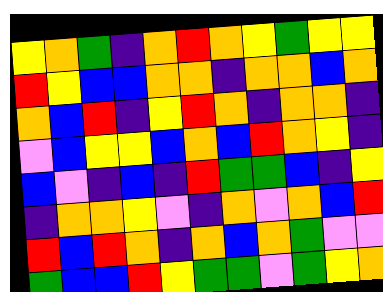[["yellow", "orange", "green", "indigo", "orange", "red", "orange", "yellow", "green", "yellow", "yellow"], ["red", "yellow", "blue", "blue", "orange", "orange", "indigo", "orange", "orange", "blue", "orange"], ["orange", "blue", "red", "indigo", "yellow", "red", "orange", "indigo", "orange", "orange", "indigo"], ["violet", "blue", "yellow", "yellow", "blue", "orange", "blue", "red", "orange", "yellow", "indigo"], ["blue", "violet", "indigo", "blue", "indigo", "red", "green", "green", "blue", "indigo", "yellow"], ["indigo", "orange", "orange", "yellow", "violet", "indigo", "orange", "violet", "orange", "blue", "red"], ["red", "blue", "red", "orange", "indigo", "orange", "blue", "orange", "green", "violet", "violet"], ["green", "blue", "blue", "red", "yellow", "green", "green", "violet", "green", "yellow", "orange"]]